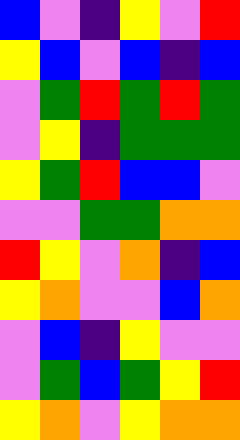[["blue", "violet", "indigo", "yellow", "violet", "red"], ["yellow", "blue", "violet", "blue", "indigo", "blue"], ["violet", "green", "red", "green", "red", "green"], ["violet", "yellow", "indigo", "green", "green", "green"], ["yellow", "green", "red", "blue", "blue", "violet"], ["violet", "violet", "green", "green", "orange", "orange"], ["red", "yellow", "violet", "orange", "indigo", "blue"], ["yellow", "orange", "violet", "violet", "blue", "orange"], ["violet", "blue", "indigo", "yellow", "violet", "violet"], ["violet", "green", "blue", "green", "yellow", "red"], ["yellow", "orange", "violet", "yellow", "orange", "orange"]]